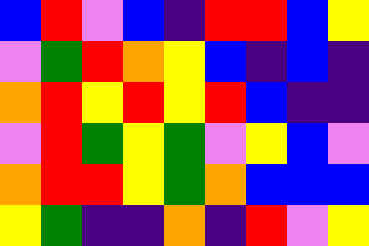[["blue", "red", "violet", "blue", "indigo", "red", "red", "blue", "yellow"], ["violet", "green", "red", "orange", "yellow", "blue", "indigo", "blue", "indigo"], ["orange", "red", "yellow", "red", "yellow", "red", "blue", "indigo", "indigo"], ["violet", "red", "green", "yellow", "green", "violet", "yellow", "blue", "violet"], ["orange", "red", "red", "yellow", "green", "orange", "blue", "blue", "blue"], ["yellow", "green", "indigo", "indigo", "orange", "indigo", "red", "violet", "yellow"]]